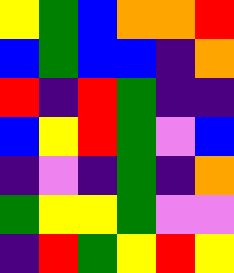[["yellow", "green", "blue", "orange", "orange", "red"], ["blue", "green", "blue", "blue", "indigo", "orange"], ["red", "indigo", "red", "green", "indigo", "indigo"], ["blue", "yellow", "red", "green", "violet", "blue"], ["indigo", "violet", "indigo", "green", "indigo", "orange"], ["green", "yellow", "yellow", "green", "violet", "violet"], ["indigo", "red", "green", "yellow", "red", "yellow"]]